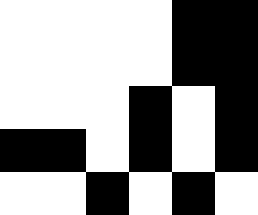[["white", "white", "white", "white", "black", "black"], ["white", "white", "white", "white", "black", "black"], ["white", "white", "white", "black", "white", "black"], ["black", "black", "white", "black", "white", "black"], ["white", "white", "black", "white", "black", "white"]]